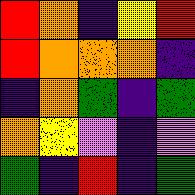[["red", "orange", "indigo", "yellow", "red"], ["red", "orange", "orange", "orange", "indigo"], ["indigo", "orange", "green", "indigo", "green"], ["orange", "yellow", "violet", "indigo", "violet"], ["green", "indigo", "red", "indigo", "green"]]